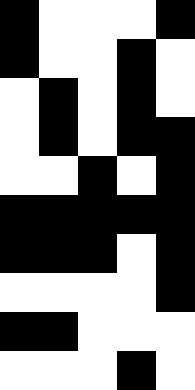[["black", "white", "white", "white", "black"], ["black", "white", "white", "black", "white"], ["white", "black", "white", "black", "white"], ["white", "black", "white", "black", "black"], ["white", "white", "black", "white", "black"], ["black", "black", "black", "black", "black"], ["black", "black", "black", "white", "black"], ["white", "white", "white", "white", "black"], ["black", "black", "white", "white", "white"], ["white", "white", "white", "black", "white"]]